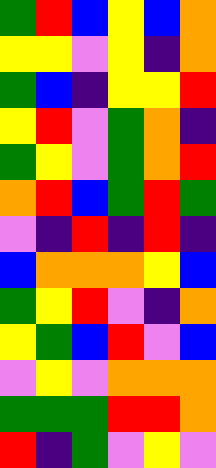[["green", "red", "blue", "yellow", "blue", "orange"], ["yellow", "yellow", "violet", "yellow", "indigo", "orange"], ["green", "blue", "indigo", "yellow", "yellow", "red"], ["yellow", "red", "violet", "green", "orange", "indigo"], ["green", "yellow", "violet", "green", "orange", "red"], ["orange", "red", "blue", "green", "red", "green"], ["violet", "indigo", "red", "indigo", "red", "indigo"], ["blue", "orange", "orange", "orange", "yellow", "blue"], ["green", "yellow", "red", "violet", "indigo", "orange"], ["yellow", "green", "blue", "red", "violet", "blue"], ["violet", "yellow", "violet", "orange", "orange", "orange"], ["green", "green", "green", "red", "red", "orange"], ["red", "indigo", "green", "violet", "yellow", "violet"]]